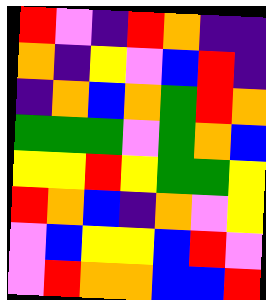[["red", "violet", "indigo", "red", "orange", "indigo", "indigo"], ["orange", "indigo", "yellow", "violet", "blue", "red", "indigo"], ["indigo", "orange", "blue", "orange", "green", "red", "orange"], ["green", "green", "green", "violet", "green", "orange", "blue"], ["yellow", "yellow", "red", "yellow", "green", "green", "yellow"], ["red", "orange", "blue", "indigo", "orange", "violet", "yellow"], ["violet", "blue", "yellow", "yellow", "blue", "red", "violet"], ["violet", "red", "orange", "orange", "blue", "blue", "red"]]